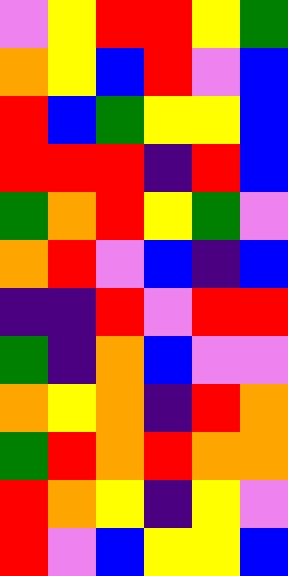[["violet", "yellow", "red", "red", "yellow", "green"], ["orange", "yellow", "blue", "red", "violet", "blue"], ["red", "blue", "green", "yellow", "yellow", "blue"], ["red", "red", "red", "indigo", "red", "blue"], ["green", "orange", "red", "yellow", "green", "violet"], ["orange", "red", "violet", "blue", "indigo", "blue"], ["indigo", "indigo", "red", "violet", "red", "red"], ["green", "indigo", "orange", "blue", "violet", "violet"], ["orange", "yellow", "orange", "indigo", "red", "orange"], ["green", "red", "orange", "red", "orange", "orange"], ["red", "orange", "yellow", "indigo", "yellow", "violet"], ["red", "violet", "blue", "yellow", "yellow", "blue"]]